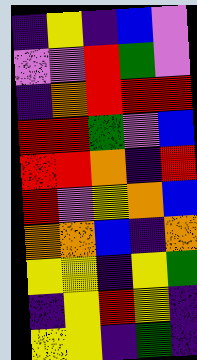[["indigo", "yellow", "indigo", "blue", "violet"], ["violet", "violet", "red", "green", "violet"], ["indigo", "orange", "red", "red", "red"], ["red", "red", "green", "violet", "blue"], ["red", "red", "orange", "indigo", "red"], ["red", "violet", "yellow", "orange", "blue"], ["orange", "orange", "blue", "indigo", "orange"], ["yellow", "yellow", "indigo", "yellow", "green"], ["indigo", "yellow", "red", "yellow", "indigo"], ["yellow", "yellow", "indigo", "green", "indigo"]]